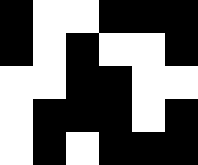[["black", "white", "white", "black", "black", "black"], ["black", "white", "black", "white", "white", "black"], ["white", "white", "black", "black", "white", "white"], ["white", "black", "black", "black", "white", "black"], ["white", "black", "white", "black", "black", "black"]]